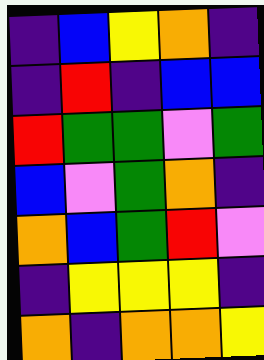[["indigo", "blue", "yellow", "orange", "indigo"], ["indigo", "red", "indigo", "blue", "blue"], ["red", "green", "green", "violet", "green"], ["blue", "violet", "green", "orange", "indigo"], ["orange", "blue", "green", "red", "violet"], ["indigo", "yellow", "yellow", "yellow", "indigo"], ["orange", "indigo", "orange", "orange", "yellow"]]